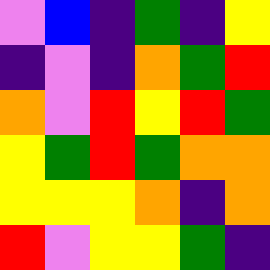[["violet", "blue", "indigo", "green", "indigo", "yellow"], ["indigo", "violet", "indigo", "orange", "green", "red"], ["orange", "violet", "red", "yellow", "red", "green"], ["yellow", "green", "red", "green", "orange", "orange"], ["yellow", "yellow", "yellow", "orange", "indigo", "orange"], ["red", "violet", "yellow", "yellow", "green", "indigo"]]